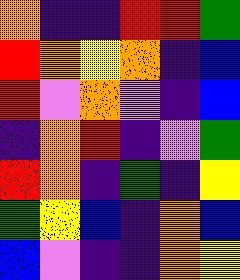[["orange", "indigo", "indigo", "red", "red", "green"], ["red", "orange", "yellow", "orange", "indigo", "blue"], ["red", "violet", "orange", "violet", "indigo", "blue"], ["indigo", "orange", "red", "indigo", "violet", "green"], ["red", "orange", "indigo", "green", "indigo", "yellow"], ["green", "yellow", "blue", "indigo", "orange", "blue"], ["blue", "violet", "indigo", "indigo", "orange", "yellow"]]